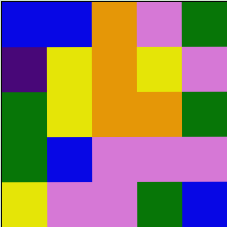[["blue", "blue", "orange", "violet", "green"], ["indigo", "yellow", "orange", "yellow", "violet"], ["green", "yellow", "orange", "orange", "green"], ["green", "blue", "violet", "violet", "violet"], ["yellow", "violet", "violet", "green", "blue"]]